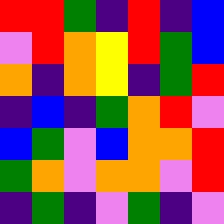[["red", "red", "green", "indigo", "red", "indigo", "blue"], ["violet", "red", "orange", "yellow", "red", "green", "blue"], ["orange", "indigo", "orange", "yellow", "indigo", "green", "red"], ["indigo", "blue", "indigo", "green", "orange", "red", "violet"], ["blue", "green", "violet", "blue", "orange", "orange", "red"], ["green", "orange", "violet", "orange", "orange", "violet", "red"], ["indigo", "green", "indigo", "violet", "green", "indigo", "violet"]]